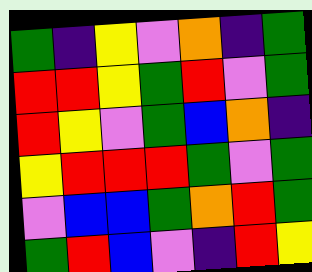[["green", "indigo", "yellow", "violet", "orange", "indigo", "green"], ["red", "red", "yellow", "green", "red", "violet", "green"], ["red", "yellow", "violet", "green", "blue", "orange", "indigo"], ["yellow", "red", "red", "red", "green", "violet", "green"], ["violet", "blue", "blue", "green", "orange", "red", "green"], ["green", "red", "blue", "violet", "indigo", "red", "yellow"]]